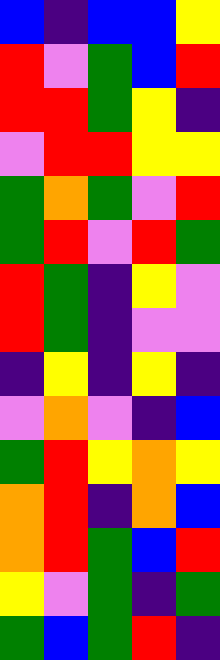[["blue", "indigo", "blue", "blue", "yellow"], ["red", "violet", "green", "blue", "red"], ["red", "red", "green", "yellow", "indigo"], ["violet", "red", "red", "yellow", "yellow"], ["green", "orange", "green", "violet", "red"], ["green", "red", "violet", "red", "green"], ["red", "green", "indigo", "yellow", "violet"], ["red", "green", "indigo", "violet", "violet"], ["indigo", "yellow", "indigo", "yellow", "indigo"], ["violet", "orange", "violet", "indigo", "blue"], ["green", "red", "yellow", "orange", "yellow"], ["orange", "red", "indigo", "orange", "blue"], ["orange", "red", "green", "blue", "red"], ["yellow", "violet", "green", "indigo", "green"], ["green", "blue", "green", "red", "indigo"]]